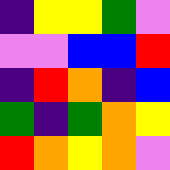[["indigo", "yellow", "yellow", "green", "violet"], ["violet", "violet", "blue", "blue", "red"], ["indigo", "red", "orange", "indigo", "blue"], ["green", "indigo", "green", "orange", "yellow"], ["red", "orange", "yellow", "orange", "violet"]]